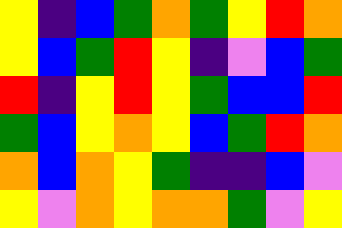[["yellow", "indigo", "blue", "green", "orange", "green", "yellow", "red", "orange"], ["yellow", "blue", "green", "red", "yellow", "indigo", "violet", "blue", "green"], ["red", "indigo", "yellow", "red", "yellow", "green", "blue", "blue", "red"], ["green", "blue", "yellow", "orange", "yellow", "blue", "green", "red", "orange"], ["orange", "blue", "orange", "yellow", "green", "indigo", "indigo", "blue", "violet"], ["yellow", "violet", "orange", "yellow", "orange", "orange", "green", "violet", "yellow"]]